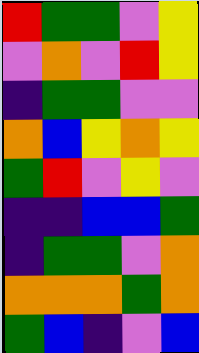[["red", "green", "green", "violet", "yellow"], ["violet", "orange", "violet", "red", "yellow"], ["indigo", "green", "green", "violet", "violet"], ["orange", "blue", "yellow", "orange", "yellow"], ["green", "red", "violet", "yellow", "violet"], ["indigo", "indigo", "blue", "blue", "green"], ["indigo", "green", "green", "violet", "orange"], ["orange", "orange", "orange", "green", "orange"], ["green", "blue", "indigo", "violet", "blue"]]